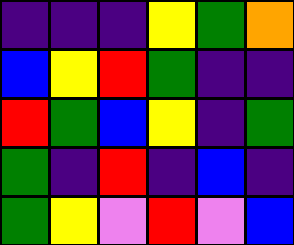[["indigo", "indigo", "indigo", "yellow", "green", "orange"], ["blue", "yellow", "red", "green", "indigo", "indigo"], ["red", "green", "blue", "yellow", "indigo", "green"], ["green", "indigo", "red", "indigo", "blue", "indigo"], ["green", "yellow", "violet", "red", "violet", "blue"]]